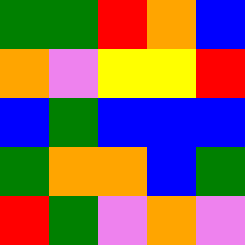[["green", "green", "red", "orange", "blue"], ["orange", "violet", "yellow", "yellow", "red"], ["blue", "green", "blue", "blue", "blue"], ["green", "orange", "orange", "blue", "green"], ["red", "green", "violet", "orange", "violet"]]